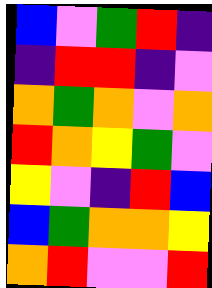[["blue", "violet", "green", "red", "indigo"], ["indigo", "red", "red", "indigo", "violet"], ["orange", "green", "orange", "violet", "orange"], ["red", "orange", "yellow", "green", "violet"], ["yellow", "violet", "indigo", "red", "blue"], ["blue", "green", "orange", "orange", "yellow"], ["orange", "red", "violet", "violet", "red"]]